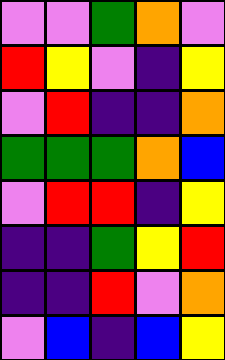[["violet", "violet", "green", "orange", "violet"], ["red", "yellow", "violet", "indigo", "yellow"], ["violet", "red", "indigo", "indigo", "orange"], ["green", "green", "green", "orange", "blue"], ["violet", "red", "red", "indigo", "yellow"], ["indigo", "indigo", "green", "yellow", "red"], ["indigo", "indigo", "red", "violet", "orange"], ["violet", "blue", "indigo", "blue", "yellow"]]